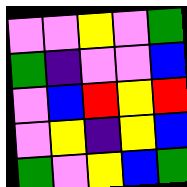[["violet", "violet", "yellow", "violet", "green"], ["green", "indigo", "violet", "violet", "blue"], ["violet", "blue", "red", "yellow", "red"], ["violet", "yellow", "indigo", "yellow", "blue"], ["green", "violet", "yellow", "blue", "green"]]